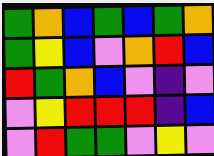[["green", "orange", "blue", "green", "blue", "green", "orange"], ["green", "yellow", "blue", "violet", "orange", "red", "blue"], ["red", "green", "orange", "blue", "violet", "indigo", "violet"], ["violet", "yellow", "red", "red", "red", "indigo", "blue"], ["violet", "red", "green", "green", "violet", "yellow", "violet"]]